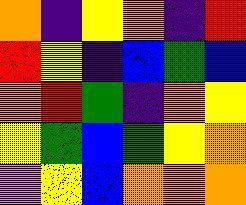[["orange", "indigo", "yellow", "orange", "indigo", "red"], ["red", "yellow", "indigo", "blue", "green", "blue"], ["orange", "red", "green", "indigo", "orange", "yellow"], ["yellow", "green", "blue", "green", "yellow", "orange"], ["violet", "yellow", "blue", "orange", "orange", "orange"]]